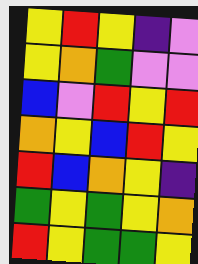[["yellow", "red", "yellow", "indigo", "violet"], ["yellow", "orange", "green", "violet", "violet"], ["blue", "violet", "red", "yellow", "red"], ["orange", "yellow", "blue", "red", "yellow"], ["red", "blue", "orange", "yellow", "indigo"], ["green", "yellow", "green", "yellow", "orange"], ["red", "yellow", "green", "green", "yellow"]]